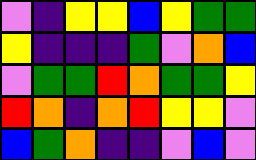[["violet", "indigo", "yellow", "yellow", "blue", "yellow", "green", "green"], ["yellow", "indigo", "indigo", "indigo", "green", "violet", "orange", "blue"], ["violet", "green", "green", "red", "orange", "green", "green", "yellow"], ["red", "orange", "indigo", "orange", "red", "yellow", "yellow", "violet"], ["blue", "green", "orange", "indigo", "indigo", "violet", "blue", "violet"]]